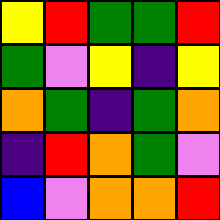[["yellow", "red", "green", "green", "red"], ["green", "violet", "yellow", "indigo", "yellow"], ["orange", "green", "indigo", "green", "orange"], ["indigo", "red", "orange", "green", "violet"], ["blue", "violet", "orange", "orange", "red"]]